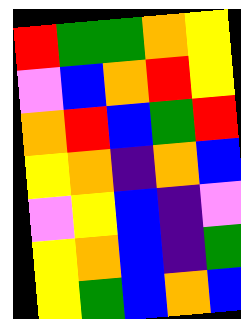[["red", "green", "green", "orange", "yellow"], ["violet", "blue", "orange", "red", "yellow"], ["orange", "red", "blue", "green", "red"], ["yellow", "orange", "indigo", "orange", "blue"], ["violet", "yellow", "blue", "indigo", "violet"], ["yellow", "orange", "blue", "indigo", "green"], ["yellow", "green", "blue", "orange", "blue"]]